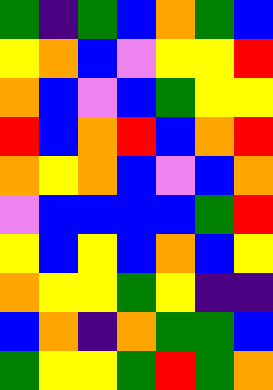[["green", "indigo", "green", "blue", "orange", "green", "blue"], ["yellow", "orange", "blue", "violet", "yellow", "yellow", "red"], ["orange", "blue", "violet", "blue", "green", "yellow", "yellow"], ["red", "blue", "orange", "red", "blue", "orange", "red"], ["orange", "yellow", "orange", "blue", "violet", "blue", "orange"], ["violet", "blue", "blue", "blue", "blue", "green", "red"], ["yellow", "blue", "yellow", "blue", "orange", "blue", "yellow"], ["orange", "yellow", "yellow", "green", "yellow", "indigo", "indigo"], ["blue", "orange", "indigo", "orange", "green", "green", "blue"], ["green", "yellow", "yellow", "green", "red", "green", "orange"]]